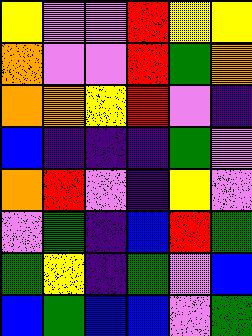[["yellow", "violet", "violet", "red", "yellow", "yellow"], ["orange", "violet", "violet", "red", "green", "orange"], ["orange", "orange", "yellow", "red", "violet", "indigo"], ["blue", "indigo", "indigo", "indigo", "green", "violet"], ["orange", "red", "violet", "indigo", "yellow", "violet"], ["violet", "green", "indigo", "blue", "red", "green"], ["green", "yellow", "indigo", "green", "violet", "blue"], ["blue", "green", "blue", "blue", "violet", "green"]]